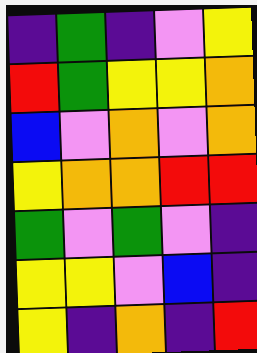[["indigo", "green", "indigo", "violet", "yellow"], ["red", "green", "yellow", "yellow", "orange"], ["blue", "violet", "orange", "violet", "orange"], ["yellow", "orange", "orange", "red", "red"], ["green", "violet", "green", "violet", "indigo"], ["yellow", "yellow", "violet", "blue", "indigo"], ["yellow", "indigo", "orange", "indigo", "red"]]